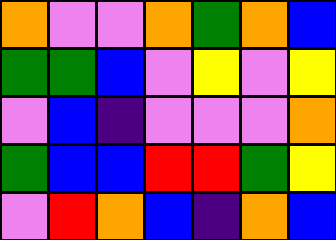[["orange", "violet", "violet", "orange", "green", "orange", "blue"], ["green", "green", "blue", "violet", "yellow", "violet", "yellow"], ["violet", "blue", "indigo", "violet", "violet", "violet", "orange"], ["green", "blue", "blue", "red", "red", "green", "yellow"], ["violet", "red", "orange", "blue", "indigo", "orange", "blue"]]